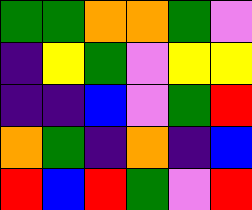[["green", "green", "orange", "orange", "green", "violet"], ["indigo", "yellow", "green", "violet", "yellow", "yellow"], ["indigo", "indigo", "blue", "violet", "green", "red"], ["orange", "green", "indigo", "orange", "indigo", "blue"], ["red", "blue", "red", "green", "violet", "red"]]